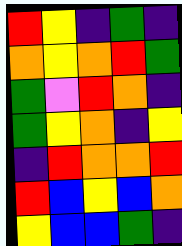[["red", "yellow", "indigo", "green", "indigo"], ["orange", "yellow", "orange", "red", "green"], ["green", "violet", "red", "orange", "indigo"], ["green", "yellow", "orange", "indigo", "yellow"], ["indigo", "red", "orange", "orange", "red"], ["red", "blue", "yellow", "blue", "orange"], ["yellow", "blue", "blue", "green", "indigo"]]